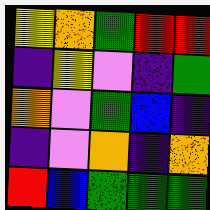[["yellow", "orange", "green", "red", "red"], ["indigo", "yellow", "violet", "indigo", "green"], ["orange", "violet", "green", "blue", "indigo"], ["indigo", "violet", "orange", "indigo", "orange"], ["red", "blue", "green", "green", "green"]]